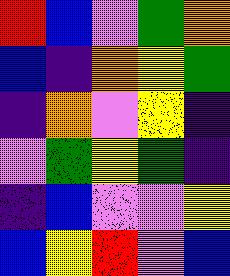[["red", "blue", "violet", "green", "orange"], ["blue", "indigo", "orange", "yellow", "green"], ["indigo", "orange", "violet", "yellow", "indigo"], ["violet", "green", "yellow", "green", "indigo"], ["indigo", "blue", "violet", "violet", "yellow"], ["blue", "yellow", "red", "violet", "blue"]]